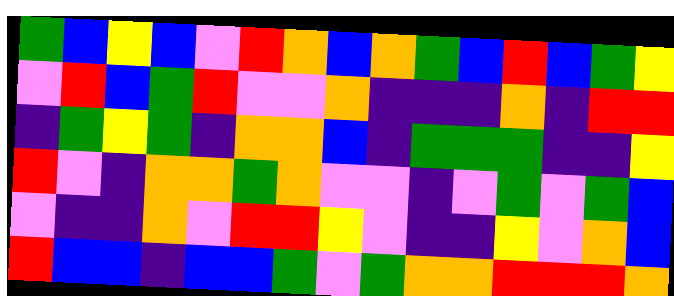[["green", "blue", "yellow", "blue", "violet", "red", "orange", "blue", "orange", "green", "blue", "red", "blue", "green", "yellow"], ["violet", "red", "blue", "green", "red", "violet", "violet", "orange", "indigo", "indigo", "indigo", "orange", "indigo", "red", "red"], ["indigo", "green", "yellow", "green", "indigo", "orange", "orange", "blue", "indigo", "green", "green", "green", "indigo", "indigo", "yellow"], ["red", "violet", "indigo", "orange", "orange", "green", "orange", "violet", "violet", "indigo", "violet", "green", "violet", "green", "blue"], ["violet", "indigo", "indigo", "orange", "violet", "red", "red", "yellow", "violet", "indigo", "indigo", "yellow", "violet", "orange", "blue"], ["red", "blue", "blue", "indigo", "blue", "blue", "green", "violet", "green", "orange", "orange", "red", "red", "red", "orange"]]